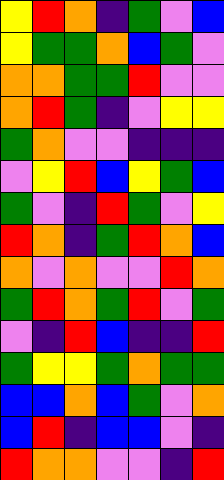[["yellow", "red", "orange", "indigo", "green", "violet", "blue"], ["yellow", "green", "green", "orange", "blue", "green", "violet"], ["orange", "orange", "green", "green", "red", "violet", "violet"], ["orange", "red", "green", "indigo", "violet", "yellow", "yellow"], ["green", "orange", "violet", "violet", "indigo", "indigo", "indigo"], ["violet", "yellow", "red", "blue", "yellow", "green", "blue"], ["green", "violet", "indigo", "red", "green", "violet", "yellow"], ["red", "orange", "indigo", "green", "red", "orange", "blue"], ["orange", "violet", "orange", "violet", "violet", "red", "orange"], ["green", "red", "orange", "green", "red", "violet", "green"], ["violet", "indigo", "red", "blue", "indigo", "indigo", "red"], ["green", "yellow", "yellow", "green", "orange", "green", "green"], ["blue", "blue", "orange", "blue", "green", "violet", "orange"], ["blue", "red", "indigo", "blue", "blue", "violet", "indigo"], ["red", "orange", "orange", "violet", "violet", "indigo", "red"]]